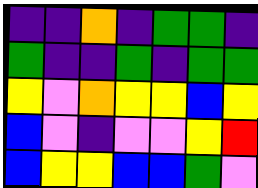[["indigo", "indigo", "orange", "indigo", "green", "green", "indigo"], ["green", "indigo", "indigo", "green", "indigo", "green", "green"], ["yellow", "violet", "orange", "yellow", "yellow", "blue", "yellow"], ["blue", "violet", "indigo", "violet", "violet", "yellow", "red"], ["blue", "yellow", "yellow", "blue", "blue", "green", "violet"]]